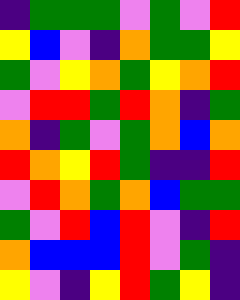[["indigo", "green", "green", "green", "violet", "green", "violet", "red"], ["yellow", "blue", "violet", "indigo", "orange", "green", "green", "yellow"], ["green", "violet", "yellow", "orange", "green", "yellow", "orange", "red"], ["violet", "red", "red", "green", "red", "orange", "indigo", "green"], ["orange", "indigo", "green", "violet", "green", "orange", "blue", "orange"], ["red", "orange", "yellow", "red", "green", "indigo", "indigo", "red"], ["violet", "red", "orange", "green", "orange", "blue", "green", "green"], ["green", "violet", "red", "blue", "red", "violet", "indigo", "red"], ["orange", "blue", "blue", "blue", "red", "violet", "green", "indigo"], ["yellow", "violet", "indigo", "yellow", "red", "green", "yellow", "indigo"]]